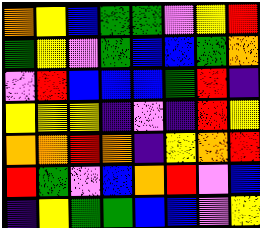[["orange", "yellow", "blue", "green", "green", "violet", "yellow", "red"], ["green", "yellow", "violet", "green", "blue", "blue", "green", "orange"], ["violet", "red", "blue", "blue", "blue", "green", "red", "indigo"], ["yellow", "yellow", "yellow", "indigo", "violet", "indigo", "red", "yellow"], ["orange", "orange", "red", "orange", "indigo", "yellow", "orange", "red"], ["red", "green", "violet", "blue", "orange", "red", "violet", "blue"], ["indigo", "yellow", "green", "green", "blue", "blue", "violet", "yellow"]]